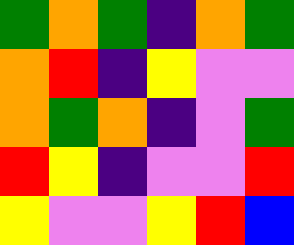[["green", "orange", "green", "indigo", "orange", "green"], ["orange", "red", "indigo", "yellow", "violet", "violet"], ["orange", "green", "orange", "indigo", "violet", "green"], ["red", "yellow", "indigo", "violet", "violet", "red"], ["yellow", "violet", "violet", "yellow", "red", "blue"]]